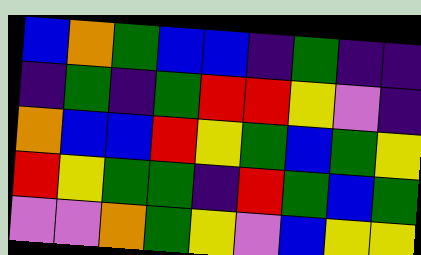[["blue", "orange", "green", "blue", "blue", "indigo", "green", "indigo", "indigo"], ["indigo", "green", "indigo", "green", "red", "red", "yellow", "violet", "indigo"], ["orange", "blue", "blue", "red", "yellow", "green", "blue", "green", "yellow"], ["red", "yellow", "green", "green", "indigo", "red", "green", "blue", "green"], ["violet", "violet", "orange", "green", "yellow", "violet", "blue", "yellow", "yellow"]]